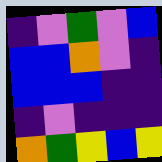[["indigo", "violet", "green", "violet", "blue"], ["blue", "blue", "orange", "violet", "indigo"], ["blue", "blue", "blue", "indigo", "indigo"], ["indigo", "violet", "indigo", "indigo", "indigo"], ["orange", "green", "yellow", "blue", "yellow"]]